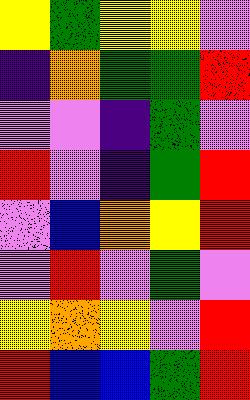[["yellow", "green", "yellow", "yellow", "violet"], ["indigo", "orange", "green", "green", "red"], ["violet", "violet", "indigo", "green", "violet"], ["red", "violet", "indigo", "green", "red"], ["violet", "blue", "orange", "yellow", "red"], ["violet", "red", "violet", "green", "violet"], ["yellow", "orange", "yellow", "violet", "red"], ["red", "blue", "blue", "green", "red"]]